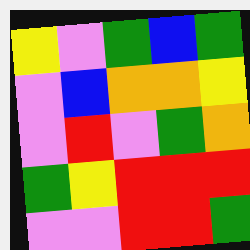[["yellow", "violet", "green", "blue", "green"], ["violet", "blue", "orange", "orange", "yellow"], ["violet", "red", "violet", "green", "orange"], ["green", "yellow", "red", "red", "red"], ["violet", "violet", "red", "red", "green"]]